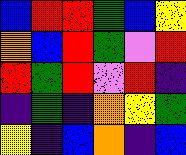[["blue", "red", "red", "green", "blue", "yellow"], ["orange", "blue", "red", "green", "violet", "red"], ["red", "green", "red", "violet", "red", "indigo"], ["indigo", "green", "indigo", "orange", "yellow", "green"], ["yellow", "indigo", "blue", "orange", "indigo", "blue"]]